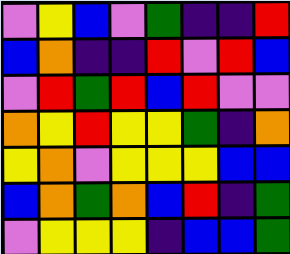[["violet", "yellow", "blue", "violet", "green", "indigo", "indigo", "red"], ["blue", "orange", "indigo", "indigo", "red", "violet", "red", "blue"], ["violet", "red", "green", "red", "blue", "red", "violet", "violet"], ["orange", "yellow", "red", "yellow", "yellow", "green", "indigo", "orange"], ["yellow", "orange", "violet", "yellow", "yellow", "yellow", "blue", "blue"], ["blue", "orange", "green", "orange", "blue", "red", "indigo", "green"], ["violet", "yellow", "yellow", "yellow", "indigo", "blue", "blue", "green"]]